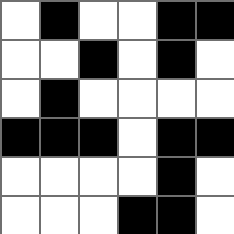[["white", "black", "white", "white", "black", "black"], ["white", "white", "black", "white", "black", "white"], ["white", "black", "white", "white", "white", "white"], ["black", "black", "black", "white", "black", "black"], ["white", "white", "white", "white", "black", "white"], ["white", "white", "white", "black", "black", "white"]]